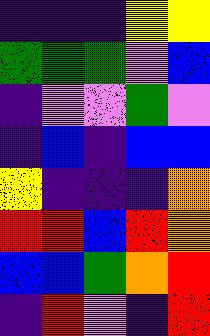[["indigo", "indigo", "indigo", "yellow", "yellow"], ["green", "green", "green", "violet", "blue"], ["indigo", "violet", "violet", "green", "violet"], ["indigo", "blue", "indigo", "blue", "blue"], ["yellow", "indigo", "indigo", "indigo", "orange"], ["red", "red", "blue", "red", "orange"], ["blue", "blue", "green", "orange", "red"], ["indigo", "red", "violet", "indigo", "red"]]